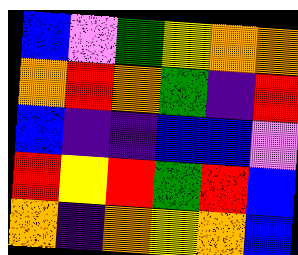[["blue", "violet", "green", "yellow", "orange", "orange"], ["orange", "red", "orange", "green", "indigo", "red"], ["blue", "indigo", "indigo", "blue", "blue", "violet"], ["red", "yellow", "red", "green", "red", "blue"], ["orange", "indigo", "orange", "yellow", "orange", "blue"]]